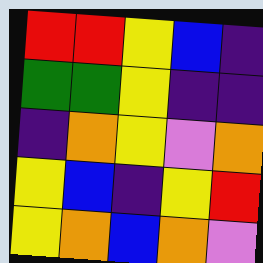[["red", "red", "yellow", "blue", "indigo"], ["green", "green", "yellow", "indigo", "indigo"], ["indigo", "orange", "yellow", "violet", "orange"], ["yellow", "blue", "indigo", "yellow", "red"], ["yellow", "orange", "blue", "orange", "violet"]]